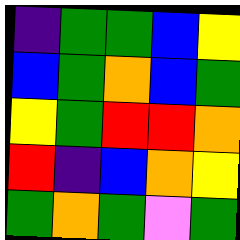[["indigo", "green", "green", "blue", "yellow"], ["blue", "green", "orange", "blue", "green"], ["yellow", "green", "red", "red", "orange"], ["red", "indigo", "blue", "orange", "yellow"], ["green", "orange", "green", "violet", "green"]]